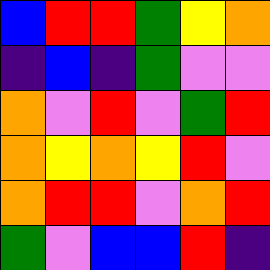[["blue", "red", "red", "green", "yellow", "orange"], ["indigo", "blue", "indigo", "green", "violet", "violet"], ["orange", "violet", "red", "violet", "green", "red"], ["orange", "yellow", "orange", "yellow", "red", "violet"], ["orange", "red", "red", "violet", "orange", "red"], ["green", "violet", "blue", "blue", "red", "indigo"]]